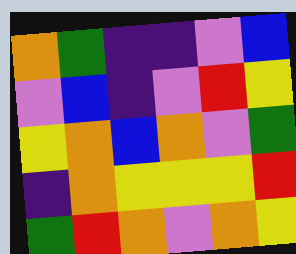[["orange", "green", "indigo", "indigo", "violet", "blue"], ["violet", "blue", "indigo", "violet", "red", "yellow"], ["yellow", "orange", "blue", "orange", "violet", "green"], ["indigo", "orange", "yellow", "yellow", "yellow", "red"], ["green", "red", "orange", "violet", "orange", "yellow"]]